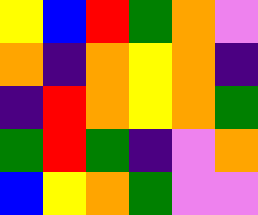[["yellow", "blue", "red", "green", "orange", "violet"], ["orange", "indigo", "orange", "yellow", "orange", "indigo"], ["indigo", "red", "orange", "yellow", "orange", "green"], ["green", "red", "green", "indigo", "violet", "orange"], ["blue", "yellow", "orange", "green", "violet", "violet"]]